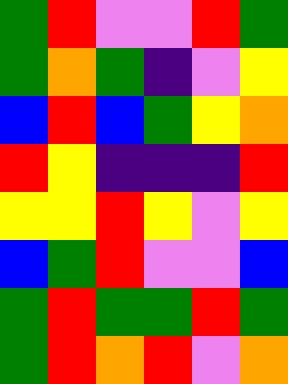[["green", "red", "violet", "violet", "red", "green"], ["green", "orange", "green", "indigo", "violet", "yellow"], ["blue", "red", "blue", "green", "yellow", "orange"], ["red", "yellow", "indigo", "indigo", "indigo", "red"], ["yellow", "yellow", "red", "yellow", "violet", "yellow"], ["blue", "green", "red", "violet", "violet", "blue"], ["green", "red", "green", "green", "red", "green"], ["green", "red", "orange", "red", "violet", "orange"]]